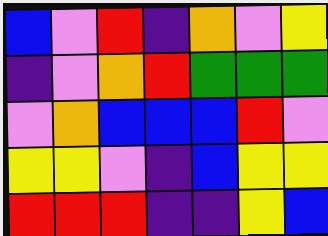[["blue", "violet", "red", "indigo", "orange", "violet", "yellow"], ["indigo", "violet", "orange", "red", "green", "green", "green"], ["violet", "orange", "blue", "blue", "blue", "red", "violet"], ["yellow", "yellow", "violet", "indigo", "blue", "yellow", "yellow"], ["red", "red", "red", "indigo", "indigo", "yellow", "blue"]]